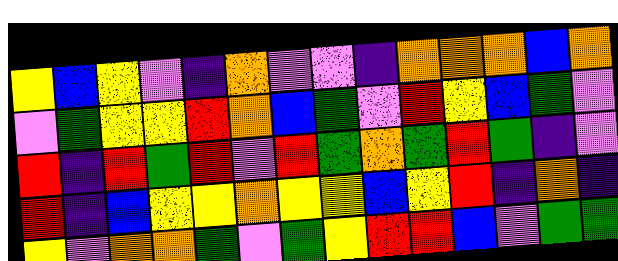[["yellow", "blue", "yellow", "violet", "indigo", "orange", "violet", "violet", "indigo", "orange", "orange", "orange", "blue", "orange"], ["violet", "green", "yellow", "yellow", "red", "orange", "blue", "green", "violet", "red", "yellow", "blue", "green", "violet"], ["red", "indigo", "red", "green", "red", "violet", "red", "green", "orange", "green", "red", "green", "indigo", "violet"], ["red", "indigo", "blue", "yellow", "yellow", "orange", "yellow", "yellow", "blue", "yellow", "red", "indigo", "orange", "indigo"], ["yellow", "violet", "orange", "orange", "green", "violet", "green", "yellow", "red", "red", "blue", "violet", "green", "green"]]